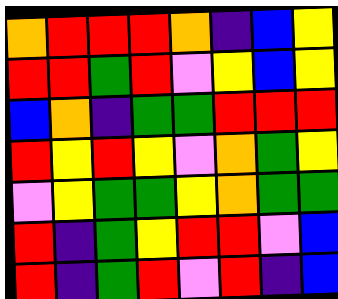[["orange", "red", "red", "red", "orange", "indigo", "blue", "yellow"], ["red", "red", "green", "red", "violet", "yellow", "blue", "yellow"], ["blue", "orange", "indigo", "green", "green", "red", "red", "red"], ["red", "yellow", "red", "yellow", "violet", "orange", "green", "yellow"], ["violet", "yellow", "green", "green", "yellow", "orange", "green", "green"], ["red", "indigo", "green", "yellow", "red", "red", "violet", "blue"], ["red", "indigo", "green", "red", "violet", "red", "indigo", "blue"]]